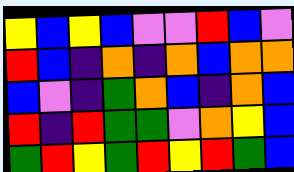[["yellow", "blue", "yellow", "blue", "violet", "violet", "red", "blue", "violet"], ["red", "blue", "indigo", "orange", "indigo", "orange", "blue", "orange", "orange"], ["blue", "violet", "indigo", "green", "orange", "blue", "indigo", "orange", "blue"], ["red", "indigo", "red", "green", "green", "violet", "orange", "yellow", "blue"], ["green", "red", "yellow", "green", "red", "yellow", "red", "green", "blue"]]